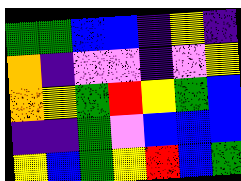[["green", "green", "blue", "blue", "indigo", "yellow", "indigo"], ["orange", "indigo", "violet", "violet", "indigo", "violet", "yellow"], ["orange", "yellow", "green", "red", "yellow", "green", "blue"], ["indigo", "indigo", "green", "violet", "blue", "blue", "blue"], ["yellow", "blue", "green", "yellow", "red", "blue", "green"]]